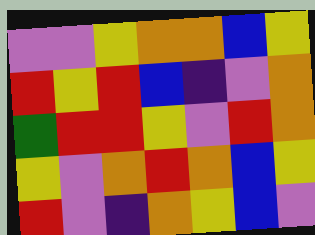[["violet", "violet", "yellow", "orange", "orange", "blue", "yellow"], ["red", "yellow", "red", "blue", "indigo", "violet", "orange"], ["green", "red", "red", "yellow", "violet", "red", "orange"], ["yellow", "violet", "orange", "red", "orange", "blue", "yellow"], ["red", "violet", "indigo", "orange", "yellow", "blue", "violet"]]